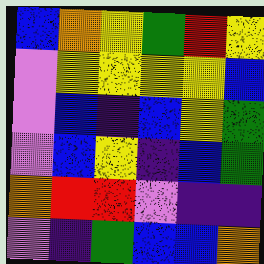[["blue", "orange", "yellow", "green", "red", "yellow"], ["violet", "yellow", "yellow", "yellow", "yellow", "blue"], ["violet", "blue", "indigo", "blue", "yellow", "green"], ["violet", "blue", "yellow", "indigo", "blue", "green"], ["orange", "red", "red", "violet", "indigo", "indigo"], ["violet", "indigo", "green", "blue", "blue", "orange"]]